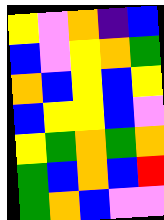[["yellow", "violet", "orange", "indigo", "blue"], ["blue", "violet", "yellow", "orange", "green"], ["orange", "blue", "yellow", "blue", "yellow"], ["blue", "yellow", "yellow", "blue", "violet"], ["yellow", "green", "orange", "green", "orange"], ["green", "blue", "orange", "blue", "red"], ["green", "orange", "blue", "violet", "violet"]]